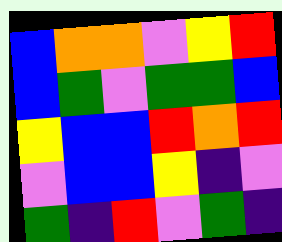[["blue", "orange", "orange", "violet", "yellow", "red"], ["blue", "green", "violet", "green", "green", "blue"], ["yellow", "blue", "blue", "red", "orange", "red"], ["violet", "blue", "blue", "yellow", "indigo", "violet"], ["green", "indigo", "red", "violet", "green", "indigo"]]